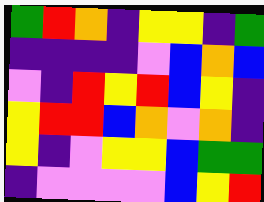[["green", "red", "orange", "indigo", "yellow", "yellow", "indigo", "green"], ["indigo", "indigo", "indigo", "indigo", "violet", "blue", "orange", "blue"], ["violet", "indigo", "red", "yellow", "red", "blue", "yellow", "indigo"], ["yellow", "red", "red", "blue", "orange", "violet", "orange", "indigo"], ["yellow", "indigo", "violet", "yellow", "yellow", "blue", "green", "green"], ["indigo", "violet", "violet", "violet", "violet", "blue", "yellow", "red"]]